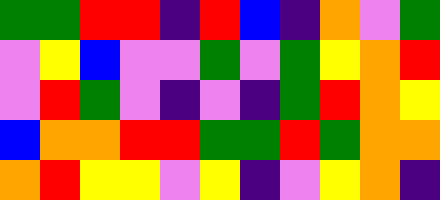[["green", "green", "red", "red", "indigo", "red", "blue", "indigo", "orange", "violet", "green"], ["violet", "yellow", "blue", "violet", "violet", "green", "violet", "green", "yellow", "orange", "red"], ["violet", "red", "green", "violet", "indigo", "violet", "indigo", "green", "red", "orange", "yellow"], ["blue", "orange", "orange", "red", "red", "green", "green", "red", "green", "orange", "orange"], ["orange", "red", "yellow", "yellow", "violet", "yellow", "indigo", "violet", "yellow", "orange", "indigo"]]